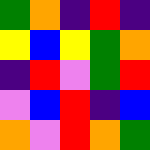[["green", "orange", "indigo", "red", "indigo"], ["yellow", "blue", "yellow", "green", "orange"], ["indigo", "red", "violet", "green", "red"], ["violet", "blue", "red", "indigo", "blue"], ["orange", "violet", "red", "orange", "green"]]